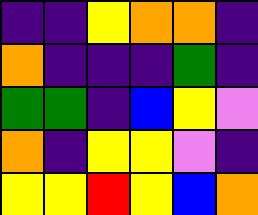[["indigo", "indigo", "yellow", "orange", "orange", "indigo"], ["orange", "indigo", "indigo", "indigo", "green", "indigo"], ["green", "green", "indigo", "blue", "yellow", "violet"], ["orange", "indigo", "yellow", "yellow", "violet", "indigo"], ["yellow", "yellow", "red", "yellow", "blue", "orange"]]